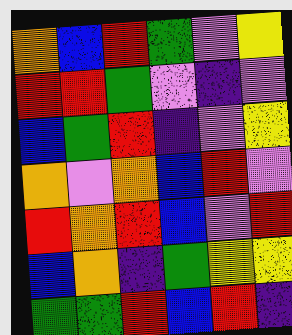[["orange", "blue", "red", "green", "violet", "yellow"], ["red", "red", "green", "violet", "indigo", "violet"], ["blue", "green", "red", "indigo", "violet", "yellow"], ["orange", "violet", "orange", "blue", "red", "violet"], ["red", "orange", "red", "blue", "violet", "red"], ["blue", "orange", "indigo", "green", "yellow", "yellow"], ["green", "green", "red", "blue", "red", "indigo"]]